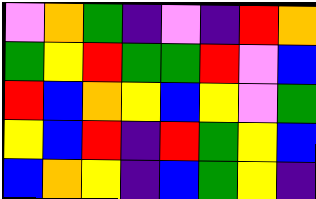[["violet", "orange", "green", "indigo", "violet", "indigo", "red", "orange"], ["green", "yellow", "red", "green", "green", "red", "violet", "blue"], ["red", "blue", "orange", "yellow", "blue", "yellow", "violet", "green"], ["yellow", "blue", "red", "indigo", "red", "green", "yellow", "blue"], ["blue", "orange", "yellow", "indigo", "blue", "green", "yellow", "indigo"]]